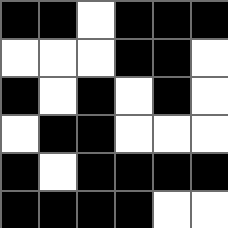[["black", "black", "white", "black", "black", "black"], ["white", "white", "white", "black", "black", "white"], ["black", "white", "black", "white", "black", "white"], ["white", "black", "black", "white", "white", "white"], ["black", "white", "black", "black", "black", "black"], ["black", "black", "black", "black", "white", "white"]]